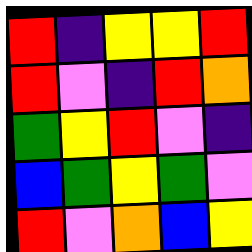[["red", "indigo", "yellow", "yellow", "red"], ["red", "violet", "indigo", "red", "orange"], ["green", "yellow", "red", "violet", "indigo"], ["blue", "green", "yellow", "green", "violet"], ["red", "violet", "orange", "blue", "yellow"]]